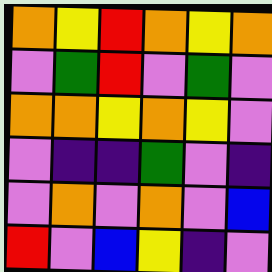[["orange", "yellow", "red", "orange", "yellow", "orange"], ["violet", "green", "red", "violet", "green", "violet"], ["orange", "orange", "yellow", "orange", "yellow", "violet"], ["violet", "indigo", "indigo", "green", "violet", "indigo"], ["violet", "orange", "violet", "orange", "violet", "blue"], ["red", "violet", "blue", "yellow", "indigo", "violet"]]